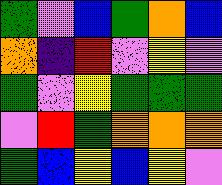[["green", "violet", "blue", "green", "orange", "blue"], ["orange", "indigo", "red", "violet", "yellow", "violet"], ["green", "violet", "yellow", "green", "green", "green"], ["violet", "red", "green", "orange", "orange", "orange"], ["green", "blue", "yellow", "blue", "yellow", "violet"]]